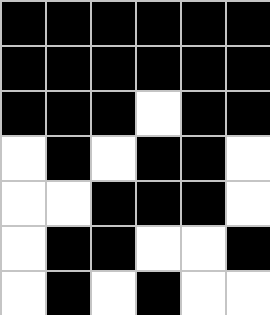[["black", "black", "black", "black", "black", "black"], ["black", "black", "black", "black", "black", "black"], ["black", "black", "black", "white", "black", "black"], ["white", "black", "white", "black", "black", "white"], ["white", "white", "black", "black", "black", "white"], ["white", "black", "black", "white", "white", "black"], ["white", "black", "white", "black", "white", "white"]]